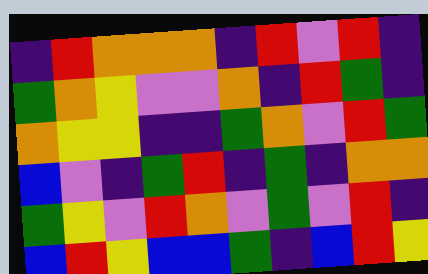[["indigo", "red", "orange", "orange", "orange", "indigo", "red", "violet", "red", "indigo"], ["green", "orange", "yellow", "violet", "violet", "orange", "indigo", "red", "green", "indigo"], ["orange", "yellow", "yellow", "indigo", "indigo", "green", "orange", "violet", "red", "green"], ["blue", "violet", "indigo", "green", "red", "indigo", "green", "indigo", "orange", "orange"], ["green", "yellow", "violet", "red", "orange", "violet", "green", "violet", "red", "indigo"], ["blue", "red", "yellow", "blue", "blue", "green", "indigo", "blue", "red", "yellow"]]